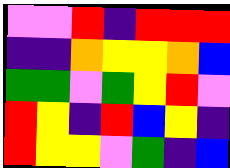[["violet", "violet", "red", "indigo", "red", "red", "red"], ["indigo", "indigo", "orange", "yellow", "yellow", "orange", "blue"], ["green", "green", "violet", "green", "yellow", "red", "violet"], ["red", "yellow", "indigo", "red", "blue", "yellow", "indigo"], ["red", "yellow", "yellow", "violet", "green", "indigo", "blue"]]